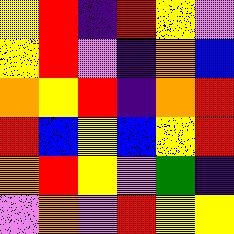[["yellow", "red", "indigo", "red", "yellow", "violet"], ["yellow", "red", "violet", "indigo", "orange", "blue"], ["orange", "yellow", "red", "indigo", "orange", "red"], ["red", "blue", "yellow", "blue", "yellow", "red"], ["orange", "red", "yellow", "violet", "green", "indigo"], ["violet", "orange", "violet", "red", "yellow", "yellow"]]